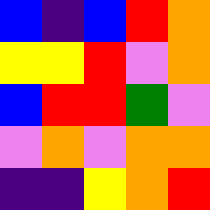[["blue", "indigo", "blue", "red", "orange"], ["yellow", "yellow", "red", "violet", "orange"], ["blue", "red", "red", "green", "violet"], ["violet", "orange", "violet", "orange", "orange"], ["indigo", "indigo", "yellow", "orange", "red"]]